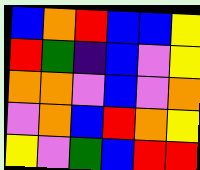[["blue", "orange", "red", "blue", "blue", "yellow"], ["red", "green", "indigo", "blue", "violet", "yellow"], ["orange", "orange", "violet", "blue", "violet", "orange"], ["violet", "orange", "blue", "red", "orange", "yellow"], ["yellow", "violet", "green", "blue", "red", "red"]]